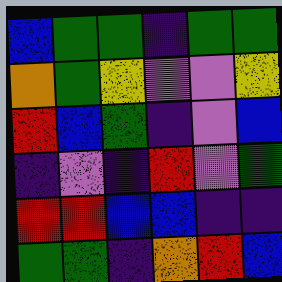[["blue", "green", "green", "indigo", "green", "green"], ["orange", "green", "yellow", "violet", "violet", "yellow"], ["red", "blue", "green", "indigo", "violet", "blue"], ["indigo", "violet", "indigo", "red", "violet", "green"], ["red", "red", "blue", "blue", "indigo", "indigo"], ["green", "green", "indigo", "orange", "red", "blue"]]